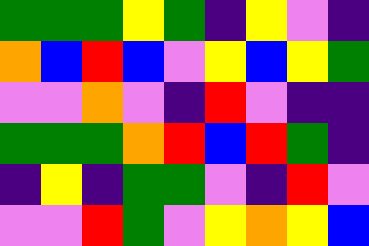[["green", "green", "green", "yellow", "green", "indigo", "yellow", "violet", "indigo"], ["orange", "blue", "red", "blue", "violet", "yellow", "blue", "yellow", "green"], ["violet", "violet", "orange", "violet", "indigo", "red", "violet", "indigo", "indigo"], ["green", "green", "green", "orange", "red", "blue", "red", "green", "indigo"], ["indigo", "yellow", "indigo", "green", "green", "violet", "indigo", "red", "violet"], ["violet", "violet", "red", "green", "violet", "yellow", "orange", "yellow", "blue"]]